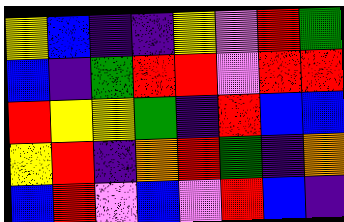[["yellow", "blue", "indigo", "indigo", "yellow", "violet", "red", "green"], ["blue", "indigo", "green", "red", "red", "violet", "red", "red"], ["red", "yellow", "yellow", "green", "indigo", "red", "blue", "blue"], ["yellow", "red", "indigo", "orange", "red", "green", "indigo", "orange"], ["blue", "red", "violet", "blue", "violet", "red", "blue", "indigo"]]